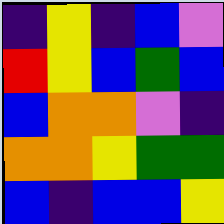[["indigo", "yellow", "indigo", "blue", "violet"], ["red", "yellow", "blue", "green", "blue"], ["blue", "orange", "orange", "violet", "indigo"], ["orange", "orange", "yellow", "green", "green"], ["blue", "indigo", "blue", "blue", "yellow"]]